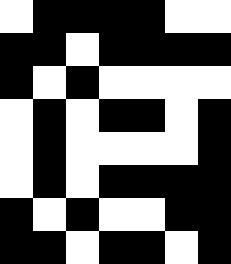[["white", "black", "black", "black", "black", "white", "white"], ["black", "black", "white", "black", "black", "black", "black"], ["black", "white", "black", "white", "white", "white", "white"], ["white", "black", "white", "black", "black", "white", "black"], ["white", "black", "white", "white", "white", "white", "black"], ["white", "black", "white", "black", "black", "black", "black"], ["black", "white", "black", "white", "white", "black", "black"], ["black", "black", "white", "black", "black", "white", "black"]]